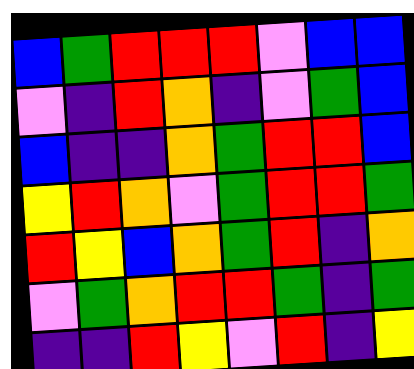[["blue", "green", "red", "red", "red", "violet", "blue", "blue"], ["violet", "indigo", "red", "orange", "indigo", "violet", "green", "blue"], ["blue", "indigo", "indigo", "orange", "green", "red", "red", "blue"], ["yellow", "red", "orange", "violet", "green", "red", "red", "green"], ["red", "yellow", "blue", "orange", "green", "red", "indigo", "orange"], ["violet", "green", "orange", "red", "red", "green", "indigo", "green"], ["indigo", "indigo", "red", "yellow", "violet", "red", "indigo", "yellow"]]